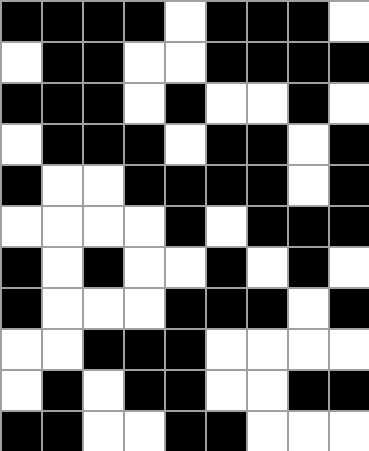[["black", "black", "black", "black", "white", "black", "black", "black", "white"], ["white", "black", "black", "white", "white", "black", "black", "black", "black"], ["black", "black", "black", "white", "black", "white", "white", "black", "white"], ["white", "black", "black", "black", "white", "black", "black", "white", "black"], ["black", "white", "white", "black", "black", "black", "black", "white", "black"], ["white", "white", "white", "white", "black", "white", "black", "black", "black"], ["black", "white", "black", "white", "white", "black", "white", "black", "white"], ["black", "white", "white", "white", "black", "black", "black", "white", "black"], ["white", "white", "black", "black", "black", "white", "white", "white", "white"], ["white", "black", "white", "black", "black", "white", "white", "black", "black"], ["black", "black", "white", "white", "black", "black", "white", "white", "white"]]